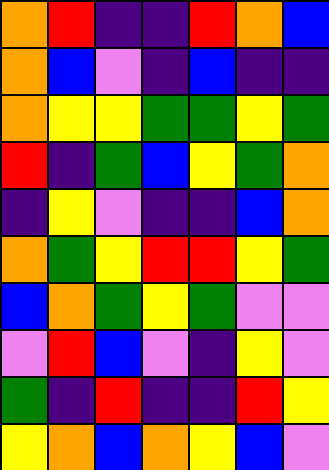[["orange", "red", "indigo", "indigo", "red", "orange", "blue"], ["orange", "blue", "violet", "indigo", "blue", "indigo", "indigo"], ["orange", "yellow", "yellow", "green", "green", "yellow", "green"], ["red", "indigo", "green", "blue", "yellow", "green", "orange"], ["indigo", "yellow", "violet", "indigo", "indigo", "blue", "orange"], ["orange", "green", "yellow", "red", "red", "yellow", "green"], ["blue", "orange", "green", "yellow", "green", "violet", "violet"], ["violet", "red", "blue", "violet", "indigo", "yellow", "violet"], ["green", "indigo", "red", "indigo", "indigo", "red", "yellow"], ["yellow", "orange", "blue", "orange", "yellow", "blue", "violet"]]